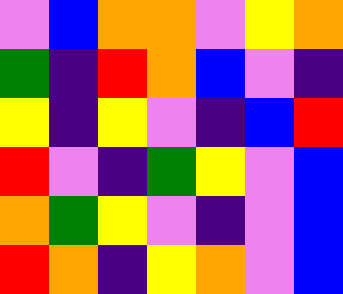[["violet", "blue", "orange", "orange", "violet", "yellow", "orange"], ["green", "indigo", "red", "orange", "blue", "violet", "indigo"], ["yellow", "indigo", "yellow", "violet", "indigo", "blue", "red"], ["red", "violet", "indigo", "green", "yellow", "violet", "blue"], ["orange", "green", "yellow", "violet", "indigo", "violet", "blue"], ["red", "orange", "indigo", "yellow", "orange", "violet", "blue"]]